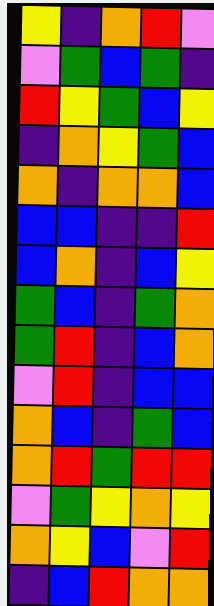[["yellow", "indigo", "orange", "red", "violet"], ["violet", "green", "blue", "green", "indigo"], ["red", "yellow", "green", "blue", "yellow"], ["indigo", "orange", "yellow", "green", "blue"], ["orange", "indigo", "orange", "orange", "blue"], ["blue", "blue", "indigo", "indigo", "red"], ["blue", "orange", "indigo", "blue", "yellow"], ["green", "blue", "indigo", "green", "orange"], ["green", "red", "indigo", "blue", "orange"], ["violet", "red", "indigo", "blue", "blue"], ["orange", "blue", "indigo", "green", "blue"], ["orange", "red", "green", "red", "red"], ["violet", "green", "yellow", "orange", "yellow"], ["orange", "yellow", "blue", "violet", "red"], ["indigo", "blue", "red", "orange", "orange"]]